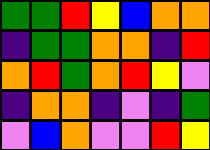[["green", "green", "red", "yellow", "blue", "orange", "orange"], ["indigo", "green", "green", "orange", "orange", "indigo", "red"], ["orange", "red", "green", "orange", "red", "yellow", "violet"], ["indigo", "orange", "orange", "indigo", "violet", "indigo", "green"], ["violet", "blue", "orange", "violet", "violet", "red", "yellow"]]